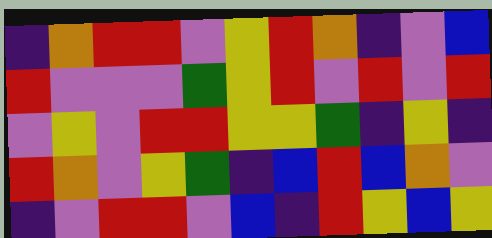[["indigo", "orange", "red", "red", "violet", "yellow", "red", "orange", "indigo", "violet", "blue"], ["red", "violet", "violet", "violet", "green", "yellow", "red", "violet", "red", "violet", "red"], ["violet", "yellow", "violet", "red", "red", "yellow", "yellow", "green", "indigo", "yellow", "indigo"], ["red", "orange", "violet", "yellow", "green", "indigo", "blue", "red", "blue", "orange", "violet"], ["indigo", "violet", "red", "red", "violet", "blue", "indigo", "red", "yellow", "blue", "yellow"]]